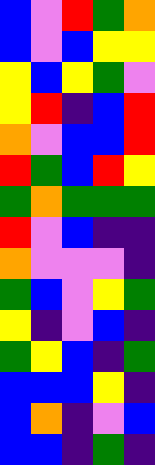[["blue", "violet", "red", "green", "orange"], ["blue", "violet", "blue", "yellow", "yellow"], ["yellow", "blue", "yellow", "green", "violet"], ["yellow", "red", "indigo", "blue", "red"], ["orange", "violet", "blue", "blue", "red"], ["red", "green", "blue", "red", "yellow"], ["green", "orange", "green", "green", "green"], ["red", "violet", "blue", "indigo", "indigo"], ["orange", "violet", "violet", "violet", "indigo"], ["green", "blue", "violet", "yellow", "green"], ["yellow", "indigo", "violet", "blue", "indigo"], ["green", "yellow", "blue", "indigo", "green"], ["blue", "blue", "blue", "yellow", "indigo"], ["blue", "orange", "indigo", "violet", "blue"], ["blue", "blue", "indigo", "green", "indigo"]]